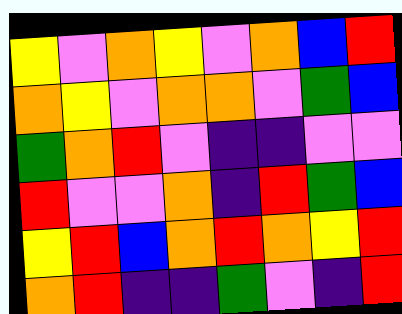[["yellow", "violet", "orange", "yellow", "violet", "orange", "blue", "red"], ["orange", "yellow", "violet", "orange", "orange", "violet", "green", "blue"], ["green", "orange", "red", "violet", "indigo", "indigo", "violet", "violet"], ["red", "violet", "violet", "orange", "indigo", "red", "green", "blue"], ["yellow", "red", "blue", "orange", "red", "orange", "yellow", "red"], ["orange", "red", "indigo", "indigo", "green", "violet", "indigo", "red"]]